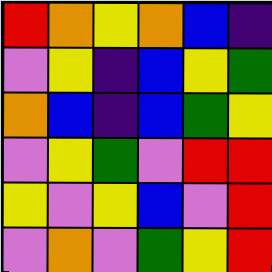[["red", "orange", "yellow", "orange", "blue", "indigo"], ["violet", "yellow", "indigo", "blue", "yellow", "green"], ["orange", "blue", "indigo", "blue", "green", "yellow"], ["violet", "yellow", "green", "violet", "red", "red"], ["yellow", "violet", "yellow", "blue", "violet", "red"], ["violet", "orange", "violet", "green", "yellow", "red"]]